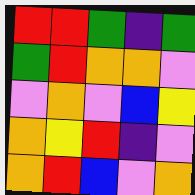[["red", "red", "green", "indigo", "green"], ["green", "red", "orange", "orange", "violet"], ["violet", "orange", "violet", "blue", "yellow"], ["orange", "yellow", "red", "indigo", "violet"], ["orange", "red", "blue", "violet", "orange"]]